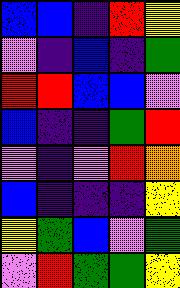[["blue", "blue", "indigo", "red", "yellow"], ["violet", "indigo", "blue", "indigo", "green"], ["red", "red", "blue", "blue", "violet"], ["blue", "indigo", "indigo", "green", "red"], ["violet", "indigo", "violet", "red", "orange"], ["blue", "indigo", "indigo", "indigo", "yellow"], ["yellow", "green", "blue", "violet", "green"], ["violet", "red", "green", "green", "yellow"]]